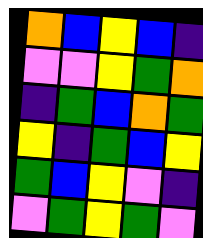[["orange", "blue", "yellow", "blue", "indigo"], ["violet", "violet", "yellow", "green", "orange"], ["indigo", "green", "blue", "orange", "green"], ["yellow", "indigo", "green", "blue", "yellow"], ["green", "blue", "yellow", "violet", "indigo"], ["violet", "green", "yellow", "green", "violet"]]